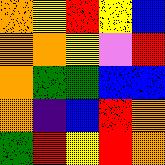[["orange", "yellow", "red", "yellow", "blue"], ["orange", "orange", "yellow", "violet", "red"], ["orange", "green", "green", "blue", "blue"], ["orange", "indigo", "blue", "red", "orange"], ["green", "red", "yellow", "red", "orange"]]